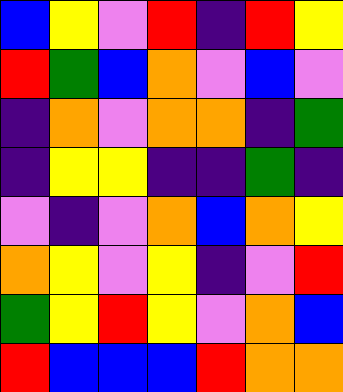[["blue", "yellow", "violet", "red", "indigo", "red", "yellow"], ["red", "green", "blue", "orange", "violet", "blue", "violet"], ["indigo", "orange", "violet", "orange", "orange", "indigo", "green"], ["indigo", "yellow", "yellow", "indigo", "indigo", "green", "indigo"], ["violet", "indigo", "violet", "orange", "blue", "orange", "yellow"], ["orange", "yellow", "violet", "yellow", "indigo", "violet", "red"], ["green", "yellow", "red", "yellow", "violet", "orange", "blue"], ["red", "blue", "blue", "blue", "red", "orange", "orange"]]